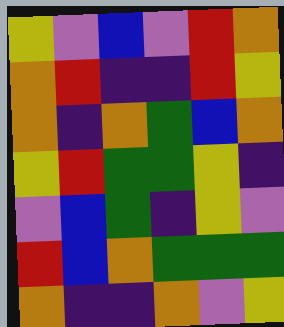[["yellow", "violet", "blue", "violet", "red", "orange"], ["orange", "red", "indigo", "indigo", "red", "yellow"], ["orange", "indigo", "orange", "green", "blue", "orange"], ["yellow", "red", "green", "green", "yellow", "indigo"], ["violet", "blue", "green", "indigo", "yellow", "violet"], ["red", "blue", "orange", "green", "green", "green"], ["orange", "indigo", "indigo", "orange", "violet", "yellow"]]